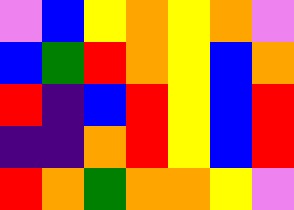[["violet", "blue", "yellow", "orange", "yellow", "orange", "violet"], ["blue", "green", "red", "orange", "yellow", "blue", "orange"], ["red", "indigo", "blue", "red", "yellow", "blue", "red"], ["indigo", "indigo", "orange", "red", "yellow", "blue", "red"], ["red", "orange", "green", "orange", "orange", "yellow", "violet"]]